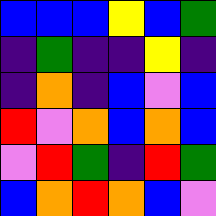[["blue", "blue", "blue", "yellow", "blue", "green"], ["indigo", "green", "indigo", "indigo", "yellow", "indigo"], ["indigo", "orange", "indigo", "blue", "violet", "blue"], ["red", "violet", "orange", "blue", "orange", "blue"], ["violet", "red", "green", "indigo", "red", "green"], ["blue", "orange", "red", "orange", "blue", "violet"]]